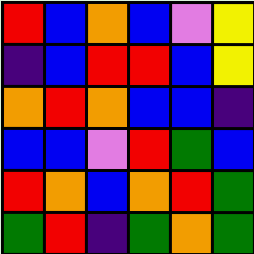[["red", "blue", "orange", "blue", "violet", "yellow"], ["indigo", "blue", "red", "red", "blue", "yellow"], ["orange", "red", "orange", "blue", "blue", "indigo"], ["blue", "blue", "violet", "red", "green", "blue"], ["red", "orange", "blue", "orange", "red", "green"], ["green", "red", "indigo", "green", "orange", "green"]]